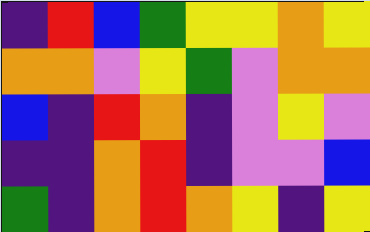[["indigo", "red", "blue", "green", "yellow", "yellow", "orange", "yellow"], ["orange", "orange", "violet", "yellow", "green", "violet", "orange", "orange"], ["blue", "indigo", "red", "orange", "indigo", "violet", "yellow", "violet"], ["indigo", "indigo", "orange", "red", "indigo", "violet", "violet", "blue"], ["green", "indigo", "orange", "red", "orange", "yellow", "indigo", "yellow"]]